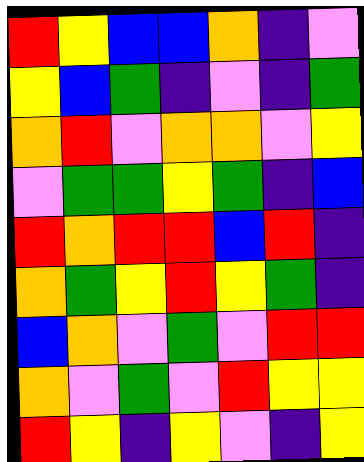[["red", "yellow", "blue", "blue", "orange", "indigo", "violet"], ["yellow", "blue", "green", "indigo", "violet", "indigo", "green"], ["orange", "red", "violet", "orange", "orange", "violet", "yellow"], ["violet", "green", "green", "yellow", "green", "indigo", "blue"], ["red", "orange", "red", "red", "blue", "red", "indigo"], ["orange", "green", "yellow", "red", "yellow", "green", "indigo"], ["blue", "orange", "violet", "green", "violet", "red", "red"], ["orange", "violet", "green", "violet", "red", "yellow", "yellow"], ["red", "yellow", "indigo", "yellow", "violet", "indigo", "yellow"]]